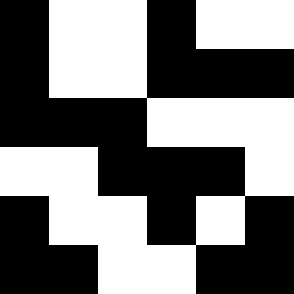[["black", "white", "white", "black", "white", "white"], ["black", "white", "white", "black", "black", "black"], ["black", "black", "black", "white", "white", "white"], ["white", "white", "black", "black", "black", "white"], ["black", "white", "white", "black", "white", "black"], ["black", "black", "white", "white", "black", "black"]]